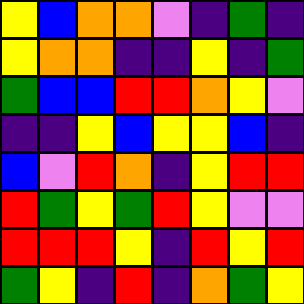[["yellow", "blue", "orange", "orange", "violet", "indigo", "green", "indigo"], ["yellow", "orange", "orange", "indigo", "indigo", "yellow", "indigo", "green"], ["green", "blue", "blue", "red", "red", "orange", "yellow", "violet"], ["indigo", "indigo", "yellow", "blue", "yellow", "yellow", "blue", "indigo"], ["blue", "violet", "red", "orange", "indigo", "yellow", "red", "red"], ["red", "green", "yellow", "green", "red", "yellow", "violet", "violet"], ["red", "red", "red", "yellow", "indigo", "red", "yellow", "red"], ["green", "yellow", "indigo", "red", "indigo", "orange", "green", "yellow"]]